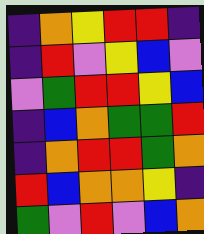[["indigo", "orange", "yellow", "red", "red", "indigo"], ["indigo", "red", "violet", "yellow", "blue", "violet"], ["violet", "green", "red", "red", "yellow", "blue"], ["indigo", "blue", "orange", "green", "green", "red"], ["indigo", "orange", "red", "red", "green", "orange"], ["red", "blue", "orange", "orange", "yellow", "indigo"], ["green", "violet", "red", "violet", "blue", "orange"]]